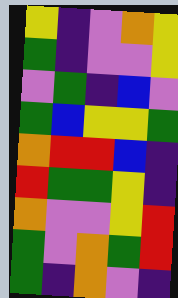[["yellow", "indigo", "violet", "orange", "yellow"], ["green", "indigo", "violet", "violet", "yellow"], ["violet", "green", "indigo", "blue", "violet"], ["green", "blue", "yellow", "yellow", "green"], ["orange", "red", "red", "blue", "indigo"], ["red", "green", "green", "yellow", "indigo"], ["orange", "violet", "violet", "yellow", "red"], ["green", "violet", "orange", "green", "red"], ["green", "indigo", "orange", "violet", "indigo"]]